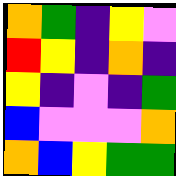[["orange", "green", "indigo", "yellow", "violet"], ["red", "yellow", "indigo", "orange", "indigo"], ["yellow", "indigo", "violet", "indigo", "green"], ["blue", "violet", "violet", "violet", "orange"], ["orange", "blue", "yellow", "green", "green"]]